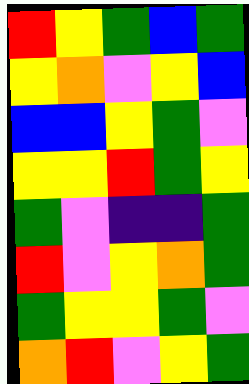[["red", "yellow", "green", "blue", "green"], ["yellow", "orange", "violet", "yellow", "blue"], ["blue", "blue", "yellow", "green", "violet"], ["yellow", "yellow", "red", "green", "yellow"], ["green", "violet", "indigo", "indigo", "green"], ["red", "violet", "yellow", "orange", "green"], ["green", "yellow", "yellow", "green", "violet"], ["orange", "red", "violet", "yellow", "green"]]